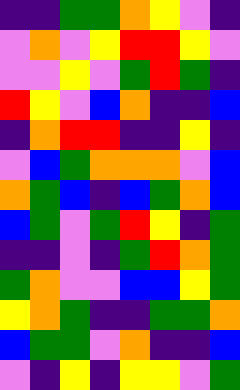[["indigo", "indigo", "green", "green", "orange", "yellow", "violet", "indigo"], ["violet", "orange", "violet", "yellow", "red", "red", "yellow", "violet"], ["violet", "violet", "yellow", "violet", "green", "red", "green", "indigo"], ["red", "yellow", "violet", "blue", "orange", "indigo", "indigo", "blue"], ["indigo", "orange", "red", "red", "indigo", "indigo", "yellow", "indigo"], ["violet", "blue", "green", "orange", "orange", "orange", "violet", "blue"], ["orange", "green", "blue", "indigo", "blue", "green", "orange", "blue"], ["blue", "green", "violet", "green", "red", "yellow", "indigo", "green"], ["indigo", "indigo", "violet", "indigo", "green", "red", "orange", "green"], ["green", "orange", "violet", "violet", "blue", "blue", "yellow", "green"], ["yellow", "orange", "green", "indigo", "indigo", "green", "green", "orange"], ["blue", "green", "green", "violet", "orange", "indigo", "indigo", "blue"], ["violet", "indigo", "yellow", "indigo", "yellow", "yellow", "violet", "green"]]